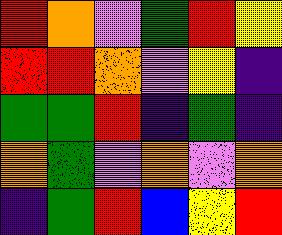[["red", "orange", "violet", "green", "red", "yellow"], ["red", "red", "orange", "violet", "yellow", "indigo"], ["green", "green", "red", "indigo", "green", "indigo"], ["orange", "green", "violet", "orange", "violet", "orange"], ["indigo", "green", "red", "blue", "yellow", "red"]]